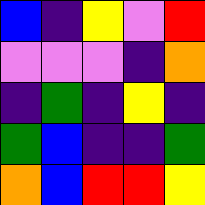[["blue", "indigo", "yellow", "violet", "red"], ["violet", "violet", "violet", "indigo", "orange"], ["indigo", "green", "indigo", "yellow", "indigo"], ["green", "blue", "indigo", "indigo", "green"], ["orange", "blue", "red", "red", "yellow"]]